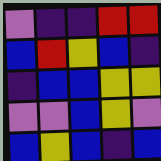[["violet", "indigo", "indigo", "red", "red"], ["blue", "red", "yellow", "blue", "indigo"], ["indigo", "blue", "blue", "yellow", "yellow"], ["violet", "violet", "blue", "yellow", "violet"], ["blue", "yellow", "blue", "indigo", "blue"]]